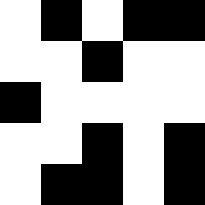[["white", "black", "white", "black", "black"], ["white", "white", "black", "white", "white"], ["black", "white", "white", "white", "white"], ["white", "white", "black", "white", "black"], ["white", "black", "black", "white", "black"]]